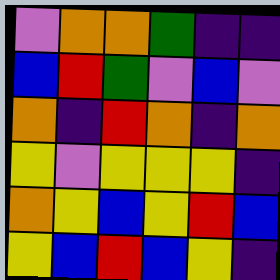[["violet", "orange", "orange", "green", "indigo", "indigo"], ["blue", "red", "green", "violet", "blue", "violet"], ["orange", "indigo", "red", "orange", "indigo", "orange"], ["yellow", "violet", "yellow", "yellow", "yellow", "indigo"], ["orange", "yellow", "blue", "yellow", "red", "blue"], ["yellow", "blue", "red", "blue", "yellow", "indigo"]]